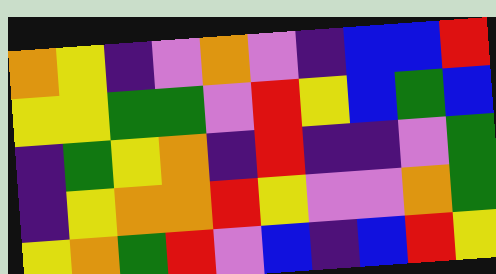[["orange", "yellow", "indigo", "violet", "orange", "violet", "indigo", "blue", "blue", "red"], ["yellow", "yellow", "green", "green", "violet", "red", "yellow", "blue", "green", "blue"], ["indigo", "green", "yellow", "orange", "indigo", "red", "indigo", "indigo", "violet", "green"], ["indigo", "yellow", "orange", "orange", "red", "yellow", "violet", "violet", "orange", "green"], ["yellow", "orange", "green", "red", "violet", "blue", "indigo", "blue", "red", "yellow"]]